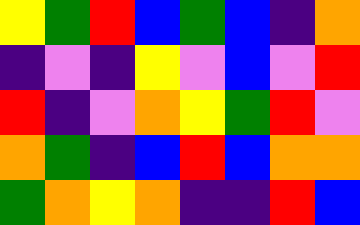[["yellow", "green", "red", "blue", "green", "blue", "indigo", "orange"], ["indigo", "violet", "indigo", "yellow", "violet", "blue", "violet", "red"], ["red", "indigo", "violet", "orange", "yellow", "green", "red", "violet"], ["orange", "green", "indigo", "blue", "red", "blue", "orange", "orange"], ["green", "orange", "yellow", "orange", "indigo", "indigo", "red", "blue"]]